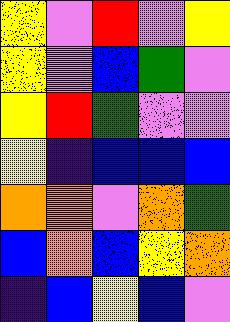[["yellow", "violet", "red", "violet", "yellow"], ["yellow", "violet", "blue", "green", "violet"], ["yellow", "red", "green", "violet", "violet"], ["yellow", "indigo", "blue", "blue", "blue"], ["orange", "orange", "violet", "orange", "green"], ["blue", "orange", "blue", "yellow", "orange"], ["indigo", "blue", "yellow", "blue", "violet"]]